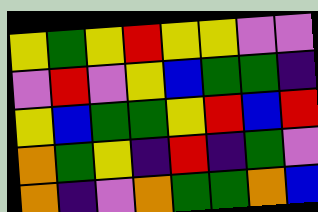[["yellow", "green", "yellow", "red", "yellow", "yellow", "violet", "violet"], ["violet", "red", "violet", "yellow", "blue", "green", "green", "indigo"], ["yellow", "blue", "green", "green", "yellow", "red", "blue", "red"], ["orange", "green", "yellow", "indigo", "red", "indigo", "green", "violet"], ["orange", "indigo", "violet", "orange", "green", "green", "orange", "blue"]]